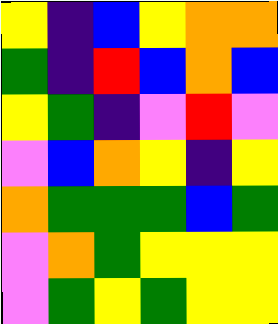[["yellow", "indigo", "blue", "yellow", "orange", "orange"], ["green", "indigo", "red", "blue", "orange", "blue"], ["yellow", "green", "indigo", "violet", "red", "violet"], ["violet", "blue", "orange", "yellow", "indigo", "yellow"], ["orange", "green", "green", "green", "blue", "green"], ["violet", "orange", "green", "yellow", "yellow", "yellow"], ["violet", "green", "yellow", "green", "yellow", "yellow"]]